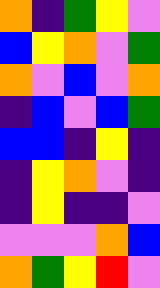[["orange", "indigo", "green", "yellow", "violet"], ["blue", "yellow", "orange", "violet", "green"], ["orange", "violet", "blue", "violet", "orange"], ["indigo", "blue", "violet", "blue", "green"], ["blue", "blue", "indigo", "yellow", "indigo"], ["indigo", "yellow", "orange", "violet", "indigo"], ["indigo", "yellow", "indigo", "indigo", "violet"], ["violet", "violet", "violet", "orange", "blue"], ["orange", "green", "yellow", "red", "violet"]]